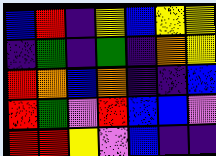[["blue", "red", "indigo", "yellow", "blue", "yellow", "yellow"], ["indigo", "green", "indigo", "green", "indigo", "orange", "yellow"], ["red", "orange", "blue", "orange", "indigo", "indigo", "blue"], ["red", "green", "violet", "red", "blue", "blue", "violet"], ["red", "red", "yellow", "violet", "blue", "indigo", "indigo"]]